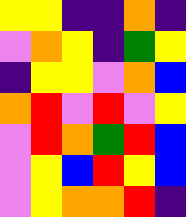[["yellow", "yellow", "indigo", "indigo", "orange", "indigo"], ["violet", "orange", "yellow", "indigo", "green", "yellow"], ["indigo", "yellow", "yellow", "violet", "orange", "blue"], ["orange", "red", "violet", "red", "violet", "yellow"], ["violet", "red", "orange", "green", "red", "blue"], ["violet", "yellow", "blue", "red", "yellow", "blue"], ["violet", "yellow", "orange", "orange", "red", "indigo"]]